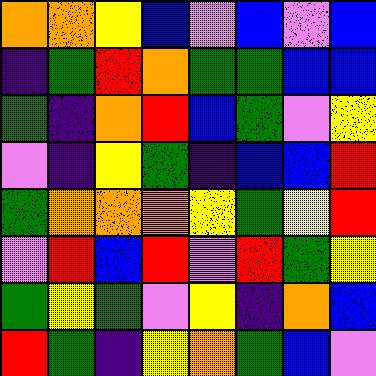[["orange", "orange", "yellow", "blue", "violet", "blue", "violet", "blue"], ["indigo", "green", "red", "orange", "green", "green", "blue", "blue"], ["green", "indigo", "orange", "red", "blue", "green", "violet", "yellow"], ["violet", "indigo", "yellow", "green", "indigo", "blue", "blue", "red"], ["green", "orange", "orange", "orange", "yellow", "green", "yellow", "red"], ["violet", "red", "blue", "red", "violet", "red", "green", "yellow"], ["green", "yellow", "green", "violet", "yellow", "indigo", "orange", "blue"], ["red", "green", "indigo", "yellow", "orange", "green", "blue", "violet"]]